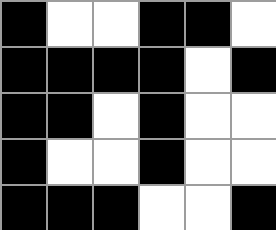[["black", "white", "white", "black", "black", "white"], ["black", "black", "black", "black", "white", "black"], ["black", "black", "white", "black", "white", "white"], ["black", "white", "white", "black", "white", "white"], ["black", "black", "black", "white", "white", "black"]]